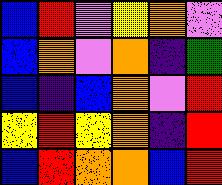[["blue", "red", "violet", "yellow", "orange", "violet"], ["blue", "orange", "violet", "orange", "indigo", "green"], ["blue", "indigo", "blue", "orange", "violet", "red"], ["yellow", "red", "yellow", "orange", "indigo", "red"], ["blue", "red", "orange", "orange", "blue", "red"]]